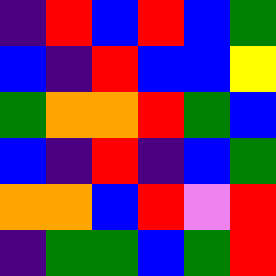[["indigo", "red", "blue", "red", "blue", "green"], ["blue", "indigo", "red", "blue", "blue", "yellow"], ["green", "orange", "orange", "red", "green", "blue"], ["blue", "indigo", "red", "indigo", "blue", "green"], ["orange", "orange", "blue", "red", "violet", "red"], ["indigo", "green", "green", "blue", "green", "red"]]